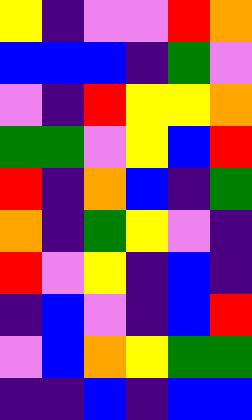[["yellow", "indigo", "violet", "violet", "red", "orange"], ["blue", "blue", "blue", "indigo", "green", "violet"], ["violet", "indigo", "red", "yellow", "yellow", "orange"], ["green", "green", "violet", "yellow", "blue", "red"], ["red", "indigo", "orange", "blue", "indigo", "green"], ["orange", "indigo", "green", "yellow", "violet", "indigo"], ["red", "violet", "yellow", "indigo", "blue", "indigo"], ["indigo", "blue", "violet", "indigo", "blue", "red"], ["violet", "blue", "orange", "yellow", "green", "green"], ["indigo", "indigo", "blue", "indigo", "blue", "blue"]]